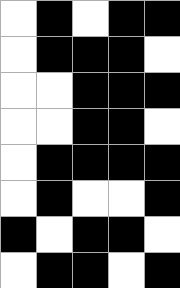[["white", "black", "white", "black", "black"], ["white", "black", "black", "black", "white"], ["white", "white", "black", "black", "black"], ["white", "white", "black", "black", "white"], ["white", "black", "black", "black", "black"], ["white", "black", "white", "white", "black"], ["black", "white", "black", "black", "white"], ["white", "black", "black", "white", "black"]]